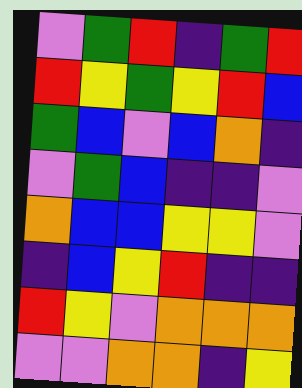[["violet", "green", "red", "indigo", "green", "red"], ["red", "yellow", "green", "yellow", "red", "blue"], ["green", "blue", "violet", "blue", "orange", "indigo"], ["violet", "green", "blue", "indigo", "indigo", "violet"], ["orange", "blue", "blue", "yellow", "yellow", "violet"], ["indigo", "blue", "yellow", "red", "indigo", "indigo"], ["red", "yellow", "violet", "orange", "orange", "orange"], ["violet", "violet", "orange", "orange", "indigo", "yellow"]]